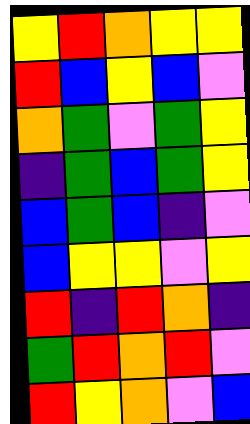[["yellow", "red", "orange", "yellow", "yellow"], ["red", "blue", "yellow", "blue", "violet"], ["orange", "green", "violet", "green", "yellow"], ["indigo", "green", "blue", "green", "yellow"], ["blue", "green", "blue", "indigo", "violet"], ["blue", "yellow", "yellow", "violet", "yellow"], ["red", "indigo", "red", "orange", "indigo"], ["green", "red", "orange", "red", "violet"], ["red", "yellow", "orange", "violet", "blue"]]